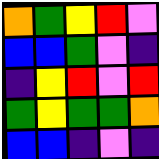[["orange", "green", "yellow", "red", "violet"], ["blue", "blue", "green", "violet", "indigo"], ["indigo", "yellow", "red", "violet", "red"], ["green", "yellow", "green", "green", "orange"], ["blue", "blue", "indigo", "violet", "indigo"]]